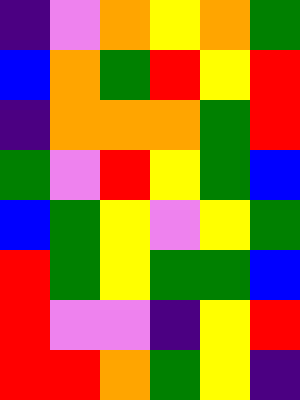[["indigo", "violet", "orange", "yellow", "orange", "green"], ["blue", "orange", "green", "red", "yellow", "red"], ["indigo", "orange", "orange", "orange", "green", "red"], ["green", "violet", "red", "yellow", "green", "blue"], ["blue", "green", "yellow", "violet", "yellow", "green"], ["red", "green", "yellow", "green", "green", "blue"], ["red", "violet", "violet", "indigo", "yellow", "red"], ["red", "red", "orange", "green", "yellow", "indigo"]]